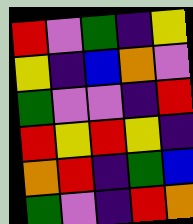[["red", "violet", "green", "indigo", "yellow"], ["yellow", "indigo", "blue", "orange", "violet"], ["green", "violet", "violet", "indigo", "red"], ["red", "yellow", "red", "yellow", "indigo"], ["orange", "red", "indigo", "green", "blue"], ["green", "violet", "indigo", "red", "orange"]]